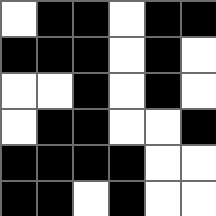[["white", "black", "black", "white", "black", "black"], ["black", "black", "black", "white", "black", "white"], ["white", "white", "black", "white", "black", "white"], ["white", "black", "black", "white", "white", "black"], ["black", "black", "black", "black", "white", "white"], ["black", "black", "white", "black", "white", "white"]]